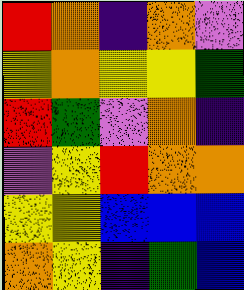[["red", "orange", "indigo", "orange", "violet"], ["yellow", "orange", "yellow", "yellow", "green"], ["red", "green", "violet", "orange", "indigo"], ["violet", "yellow", "red", "orange", "orange"], ["yellow", "yellow", "blue", "blue", "blue"], ["orange", "yellow", "indigo", "green", "blue"]]